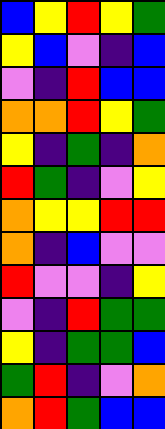[["blue", "yellow", "red", "yellow", "green"], ["yellow", "blue", "violet", "indigo", "blue"], ["violet", "indigo", "red", "blue", "blue"], ["orange", "orange", "red", "yellow", "green"], ["yellow", "indigo", "green", "indigo", "orange"], ["red", "green", "indigo", "violet", "yellow"], ["orange", "yellow", "yellow", "red", "red"], ["orange", "indigo", "blue", "violet", "violet"], ["red", "violet", "violet", "indigo", "yellow"], ["violet", "indigo", "red", "green", "green"], ["yellow", "indigo", "green", "green", "blue"], ["green", "red", "indigo", "violet", "orange"], ["orange", "red", "green", "blue", "blue"]]